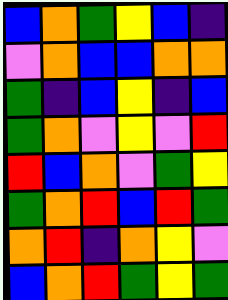[["blue", "orange", "green", "yellow", "blue", "indigo"], ["violet", "orange", "blue", "blue", "orange", "orange"], ["green", "indigo", "blue", "yellow", "indigo", "blue"], ["green", "orange", "violet", "yellow", "violet", "red"], ["red", "blue", "orange", "violet", "green", "yellow"], ["green", "orange", "red", "blue", "red", "green"], ["orange", "red", "indigo", "orange", "yellow", "violet"], ["blue", "orange", "red", "green", "yellow", "green"]]